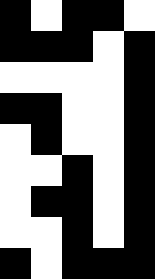[["black", "white", "black", "black", "white"], ["black", "black", "black", "white", "black"], ["white", "white", "white", "white", "black"], ["black", "black", "white", "white", "black"], ["white", "black", "white", "white", "black"], ["white", "white", "black", "white", "black"], ["white", "black", "black", "white", "black"], ["white", "white", "black", "white", "black"], ["black", "white", "black", "black", "black"]]